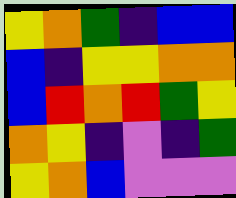[["yellow", "orange", "green", "indigo", "blue", "blue"], ["blue", "indigo", "yellow", "yellow", "orange", "orange"], ["blue", "red", "orange", "red", "green", "yellow"], ["orange", "yellow", "indigo", "violet", "indigo", "green"], ["yellow", "orange", "blue", "violet", "violet", "violet"]]